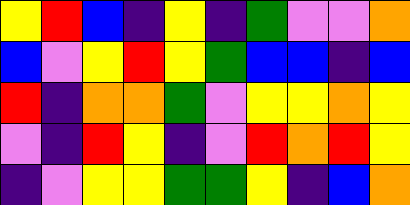[["yellow", "red", "blue", "indigo", "yellow", "indigo", "green", "violet", "violet", "orange"], ["blue", "violet", "yellow", "red", "yellow", "green", "blue", "blue", "indigo", "blue"], ["red", "indigo", "orange", "orange", "green", "violet", "yellow", "yellow", "orange", "yellow"], ["violet", "indigo", "red", "yellow", "indigo", "violet", "red", "orange", "red", "yellow"], ["indigo", "violet", "yellow", "yellow", "green", "green", "yellow", "indigo", "blue", "orange"]]